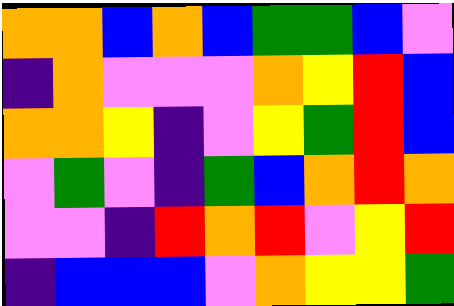[["orange", "orange", "blue", "orange", "blue", "green", "green", "blue", "violet"], ["indigo", "orange", "violet", "violet", "violet", "orange", "yellow", "red", "blue"], ["orange", "orange", "yellow", "indigo", "violet", "yellow", "green", "red", "blue"], ["violet", "green", "violet", "indigo", "green", "blue", "orange", "red", "orange"], ["violet", "violet", "indigo", "red", "orange", "red", "violet", "yellow", "red"], ["indigo", "blue", "blue", "blue", "violet", "orange", "yellow", "yellow", "green"]]